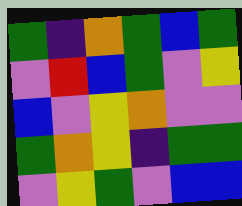[["green", "indigo", "orange", "green", "blue", "green"], ["violet", "red", "blue", "green", "violet", "yellow"], ["blue", "violet", "yellow", "orange", "violet", "violet"], ["green", "orange", "yellow", "indigo", "green", "green"], ["violet", "yellow", "green", "violet", "blue", "blue"]]